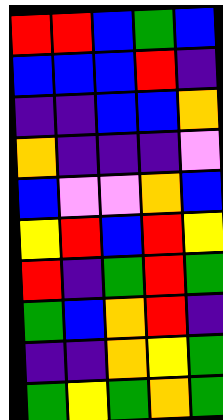[["red", "red", "blue", "green", "blue"], ["blue", "blue", "blue", "red", "indigo"], ["indigo", "indigo", "blue", "blue", "orange"], ["orange", "indigo", "indigo", "indigo", "violet"], ["blue", "violet", "violet", "orange", "blue"], ["yellow", "red", "blue", "red", "yellow"], ["red", "indigo", "green", "red", "green"], ["green", "blue", "orange", "red", "indigo"], ["indigo", "indigo", "orange", "yellow", "green"], ["green", "yellow", "green", "orange", "green"]]